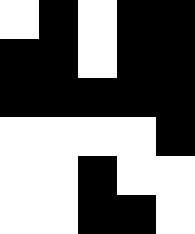[["white", "black", "white", "black", "black"], ["black", "black", "white", "black", "black"], ["black", "black", "black", "black", "black"], ["white", "white", "white", "white", "black"], ["white", "white", "black", "white", "white"], ["white", "white", "black", "black", "white"]]